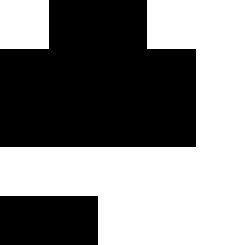[["white", "black", "black", "white", "white"], ["black", "black", "black", "black", "white"], ["black", "black", "black", "black", "white"], ["white", "white", "white", "white", "white"], ["black", "black", "white", "white", "white"]]